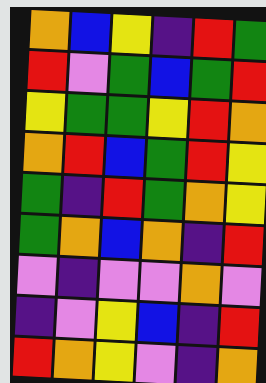[["orange", "blue", "yellow", "indigo", "red", "green"], ["red", "violet", "green", "blue", "green", "red"], ["yellow", "green", "green", "yellow", "red", "orange"], ["orange", "red", "blue", "green", "red", "yellow"], ["green", "indigo", "red", "green", "orange", "yellow"], ["green", "orange", "blue", "orange", "indigo", "red"], ["violet", "indigo", "violet", "violet", "orange", "violet"], ["indigo", "violet", "yellow", "blue", "indigo", "red"], ["red", "orange", "yellow", "violet", "indigo", "orange"]]